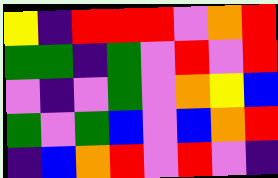[["yellow", "indigo", "red", "red", "red", "violet", "orange", "red"], ["green", "green", "indigo", "green", "violet", "red", "violet", "red"], ["violet", "indigo", "violet", "green", "violet", "orange", "yellow", "blue"], ["green", "violet", "green", "blue", "violet", "blue", "orange", "red"], ["indigo", "blue", "orange", "red", "violet", "red", "violet", "indigo"]]